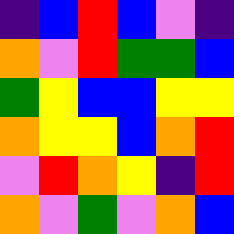[["indigo", "blue", "red", "blue", "violet", "indigo"], ["orange", "violet", "red", "green", "green", "blue"], ["green", "yellow", "blue", "blue", "yellow", "yellow"], ["orange", "yellow", "yellow", "blue", "orange", "red"], ["violet", "red", "orange", "yellow", "indigo", "red"], ["orange", "violet", "green", "violet", "orange", "blue"]]